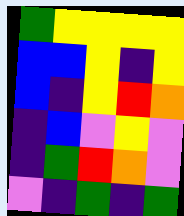[["green", "yellow", "yellow", "yellow", "yellow"], ["blue", "blue", "yellow", "indigo", "yellow"], ["blue", "indigo", "yellow", "red", "orange"], ["indigo", "blue", "violet", "yellow", "violet"], ["indigo", "green", "red", "orange", "violet"], ["violet", "indigo", "green", "indigo", "green"]]